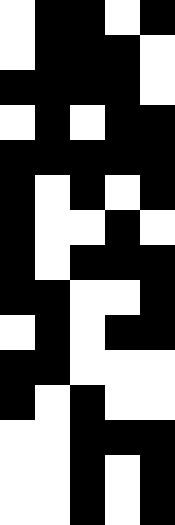[["white", "black", "black", "white", "black"], ["white", "black", "black", "black", "white"], ["black", "black", "black", "black", "white"], ["white", "black", "white", "black", "black"], ["black", "black", "black", "black", "black"], ["black", "white", "black", "white", "black"], ["black", "white", "white", "black", "white"], ["black", "white", "black", "black", "black"], ["black", "black", "white", "white", "black"], ["white", "black", "white", "black", "black"], ["black", "black", "white", "white", "white"], ["black", "white", "black", "white", "white"], ["white", "white", "black", "black", "black"], ["white", "white", "black", "white", "black"], ["white", "white", "black", "white", "black"]]